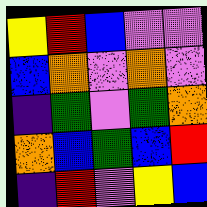[["yellow", "red", "blue", "violet", "violet"], ["blue", "orange", "violet", "orange", "violet"], ["indigo", "green", "violet", "green", "orange"], ["orange", "blue", "green", "blue", "red"], ["indigo", "red", "violet", "yellow", "blue"]]